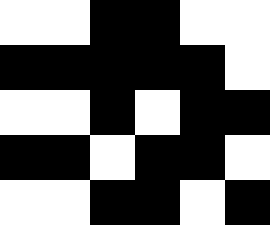[["white", "white", "black", "black", "white", "white"], ["black", "black", "black", "black", "black", "white"], ["white", "white", "black", "white", "black", "black"], ["black", "black", "white", "black", "black", "white"], ["white", "white", "black", "black", "white", "black"]]